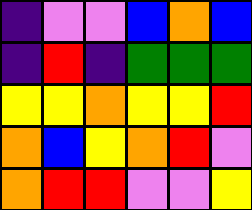[["indigo", "violet", "violet", "blue", "orange", "blue"], ["indigo", "red", "indigo", "green", "green", "green"], ["yellow", "yellow", "orange", "yellow", "yellow", "red"], ["orange", "blue", "yellow", "orange", "red", "violet"], ["orange", "red", "red", "violet", "violet", "yellow"]]